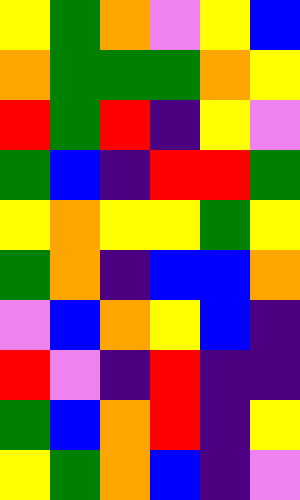[["yellow", "green", "orange", "violet", "yellow", "blue"], ["orange", "green", "green", "green", "orange", "yellow"], ["red", "green", "red", "indigo", "yellow", "violet"], ["green", "blue", "indigo", "red", "red", "green"], ["yellow", "orange", "yellow", "yellow", "green", "yellow"], ["green", "orange", "indigo", "blue", "blue", "orange"], ["violet", "blue", "orange", "yellow", "blue", "indigo"], ["red", "violet", "indigo", "red", "indigo", "indigo"], ["green", "blue", "orange", "red", "indigo", "yellow"], ["yellow", "green", "orange", "blue", "indigo", "violet"]]